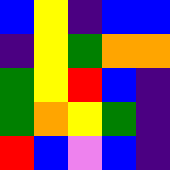[["blue", "yellow", "indigo", "blue", "blue"], ["indigo", "yellow", "green", "orange", "orange"], ["green", "yellow", "red", "blue", "indigo"], ["green", "orange", "yellow", "green", "indigo"], ["red", "blue", "violet", "blue", "indigo"]]